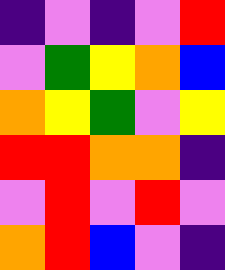[["indigo", "violet", "indigo", "violet", "red"], ["violet", "green", "yellow", "orange", "blue"], ["orange", "yellow", "green", "violet", "yellow"], ["red", "red", "orange", "orange", "indigo"], ["violet", "red", "violet", "red", "violet"], ["orange", "red", "blue", "violet", "indigo"]]